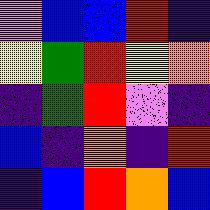[["violet", "blue", "blue", "red", "indigo"], ["yellow", "green", "red", "yellow", "orange"], ["indigo", "green", "red", "violet", "indigo"], ["blue", "indigo", "orange", "indigo", "red"], ["indigo", "blue", "red", "orange", "blue"]]